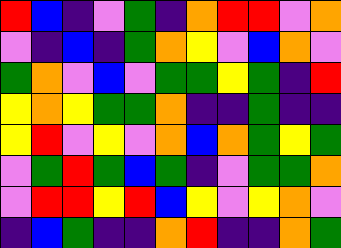[["red", "blue", "indigo", "violet", "green", "indigo", "orange", "red", "red", "violet", "orange"], ["violet", "indigo", "blue", "indigo", "green", "orange", "yellow", "violet", "blue", "orange", "violet"], ["green", "orange", "violet", "blue", "violet", "green", "green", "yellow", "green", "indigo", "red"], ["yellow", "orange", "yellow", "green", "green", "orange", "indigo", "indigo", "green", "indigo", "indigo"], ["yellow", "red", "violet", "yellow", "violet", "orange", "blue", "orange", "green", "yellow", "green"], ["violet", "green", "red", "green", "blue", "green", "indigo", "violet", "green", "green", "orange"], ["violet", "red", "red", "yellow", "red", "blue", "yellow", "violet", "yellow", "orange", "violet"], ["indigo", "blue", "green", "indigo", "indigo", "orange", "red", "indigo", "indigo", "orange", "green"]]